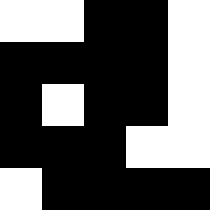[["white", "white", "black", "black", "white"], ["black", "black", "black", "black", "white"], ["black", "white", "black", "black", "white"], ["black", "black", "black", "white", "white"], ["white", "black", "black", "black", "black"]]